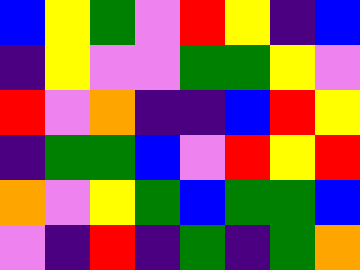[["blue", "yellow", "green", "violet", "red", "yellow", "indigo", "blue"], ["indigo", "yellow", "violet", "violet", "green", "green", "yellow", "violet"], ["red", "violet", "orange", "indigo", "indigo", "blue", "red", "yellow"], ["indigo", "green", "green", "blue", "violet", "red", "yellow", "red"], ["orange", "violet", "yellow", "green", "blue", "green", "green", "blue"], ["violet", "indigo", "red", "indigo", "green", "indigo", "green", "orange"]]